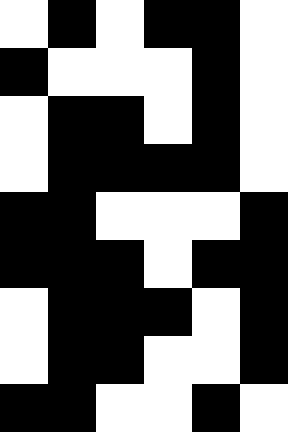[["white", "black", "white", "black", "black", "white"], ["black", "white", "white", "white", "black", "white"], ["white", "black", "black", "white", "black", "white"], ["white", "black", "black", "black", "black", "white"], ["black", "black", "white", "white", "white", "black"], ["black", "black", "black", "white", "black", "black"], ["white", "black", "black", "black", "white", "black"], ["white", "black", "black", "white", "white", "black"], ["black", "black", "white", "white", "black", "white"]]